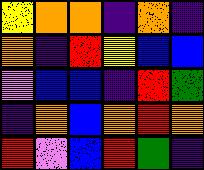[["yellow", "orange", "orange", "indigo", "orange", "indigo"], ["orange", "indigo", "red", "yellow", "blue", "blue"], ["violet", "blue", "blue", "indigo", "red", "green"], ["indigo", "orange", "blue", "orange", "red", "orange"], ["red", "violet", "blue", "red", "green", "indigo"]]